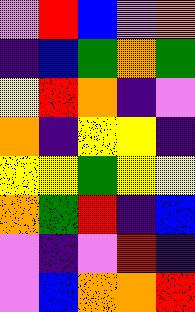[["violet", "red", "blue", "violet", "orange"], ["indigo", "blue", "green", "orange", "green"], ["yellow", "red", "orange", "indigo", "violet"], ["orange", "indigo", "yellow", "yellow", "indigo"], ["yellow", "yellow", "green", "yellow", "yellow"], ["orange", "green", "red", "indigo", "blue"], ["violet", "indigo", "violet", "red", "indigo"], ["violet", "blue", "orange", "orange", "red"]]